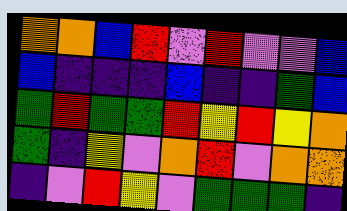[["orange", "orange", "blue", "red", "violet", "red", "violet", "violet", "blue"], ["blue", "indigo", "indigo", "indigo", "blue", "indigo", "indigo", "green", "blue"], ["green", "red", "green", "green", "red", "yellow", "red", "yellow", "orange"], ["green", "indigo", "yellow", "violet", "orange", "red", "violet", "orange", "orange"], ["indigo", "violet", "red", "yellow", "violet", "green", "green", "green", "indigo"]]